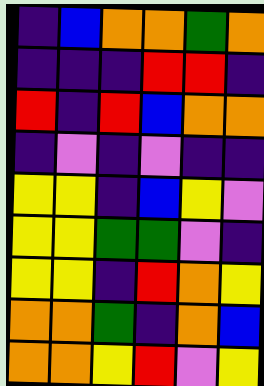[["indigo", "blue", "orange", "orange", "green", "orange"], ["indigo", "indigo", "indigo", "red", "red", "indigo"], ["red", "indigo", "red", "blue", "orange", "orange"], ["indigo", "violet", "indigo", "violet", "indigo", "indigo"], ["yellow", "yellow", "indigo", "blue", "yellow", "violet"], ["yellow", "yellow", "green", "green", "violet", "indigo"], ["yellow", "yellow", "indigo", "red", "orange", "yellow"], ["orange", "orange", "green", "indigo", "orange", "blue"], ["orange", "orange", "yellow", "red", "violet", "yellow"]]